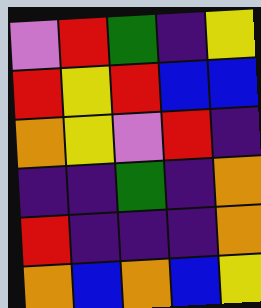[["violet", "red", "green", "indigo", "yellow"], ["red", "yellow", "red", "blue", "blue"], ["orange", "yellow", "violet", "red", "indigo"], ["indigo", "indigo", "green", "indigo", "orange"], ["red", "indigo", "indigo", "indigo", "orange"], ["orange", "blue", "orange", "blue", "yellow"]]